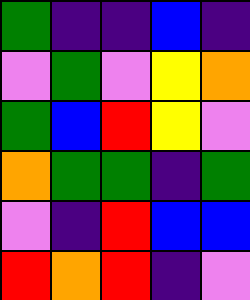[["green", "indigo", "indigo", "blue", "indigo"], ["violet", "green", "violet", "yellow", "orange"], ["green", "blue", "red", "yellow", "violet"], ["orange", "green", "green", "indigo", "green"], ["violet", "indigo", "red", "blue", "blue"], ["red", "orange", "red", "indigo", "violet"]]